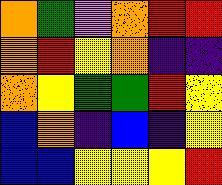[["orange", "green", "violet", "orange", "red", "red"], ["orange", "red", "yellow", "orange", "indigo", "indigo"], ["orange", "yellow", "green", "green", "red", "yellow"], ["blue", "orange", "indigo", "blue", "indigo", "yellow"], ["blue", "blue", "yellow", "yellow", "yellow", "red"]]